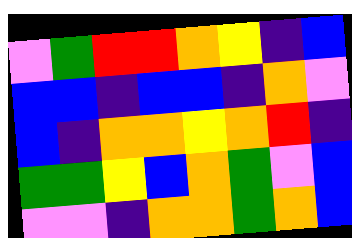[["violet", "green", "red", "red", "orange", "yellow", "indigo", "blue"], ["blue", "blue", "indigo", "blue", "blue", "indigo", "orange", "violet"], ["blue", "indigo", "orange", "orange", "yellow", "orange", "red", "indigo"], ["green", "green", "yellow", "blue", "orange", "green", "violet", "blue"], ["violet", "violet", "indigo", "orange", "orange", "green", "orange", "blue"]]